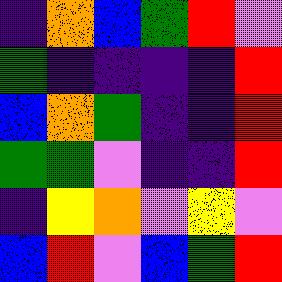[["indigo", "orange", "blue", "green", "red", "violet"], ["green", "indigo", "indigo", "indigo", "indigo", "red"], ["blue", "orange", "green", "indigo", "indigo", "red"], ["green", "green", "violet", "indigo", "indigo", "red"], ["indigo", "yellow", "orange", "violet", "yellow", "violet"], ["blue", "red", "violet", "blue", "green", "red"]]